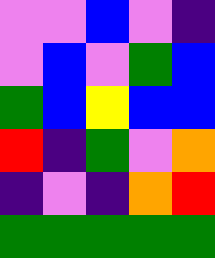[["violet", "violet", "blue", "violet", "indigo"], ["violet", "blue", "violet", "green", "blue"], ["green", "blue", "yellow", "blue", "blue"], ["red", "indigo", "green", "violet", "orange"], ["indigo", "violet", "indigo", "orange", "red"], ["green", "green", "green", "green", "green"]]